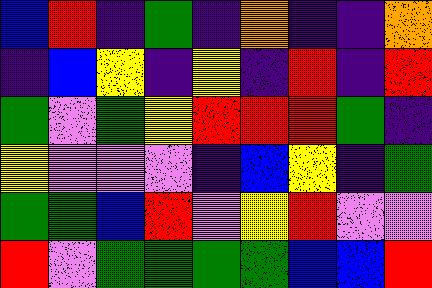[["blue", "red", "indigo", "green", "indigo", "orange", "indigo", "indigo", "orange"], ["indigo", "blue", "yellow", "indigo", "yellow", "indigo", "red", "indigo", "red"], ["green", "violet", "green", "yellow", "red", "red", "red", "green", "indigo"], ["yellow", "violet", "violet", "violet", "indigo", "blue", "yellow", "indigo", "green"], ["green", "green", "blue", "red", "violet", "yellow", "red", "violet", "violet"], ["red", "violet", "green", "green", "green", "green", "blue", "blue", "red"]]